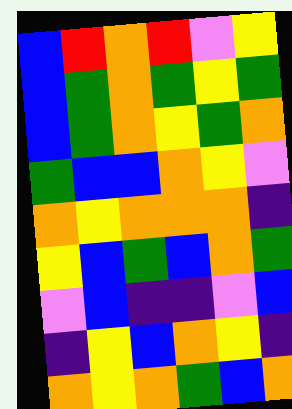[["blue", "red", "orange", "red", "violet", "yellow"], ["blue", "green", "orange", "green", "yellow", "green"], ["blue", "green", "orange", "yellow", "green", "orange"], ["green", "blue", "blue", "orange", "yellow", "violet"], ["orange", "yellow", "orange", "orange", "orange", "indigo"], ["yellow", "blue", "green", "blue", "orange", "green"], ["violet", "blue", "indigo", "indigo", "violet", "blue"], ["indigo", "yellow", "blue", "orange", "yellow", "indigo"], ["orange", "yellow", "orange", "green", "blue", "orange"]]